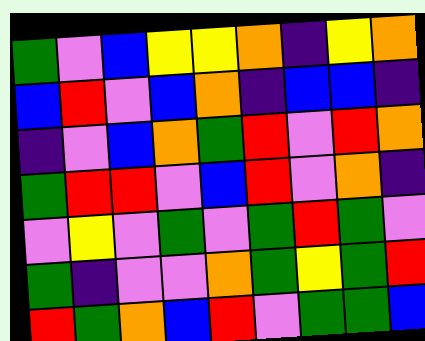[["green", "violet", "blue", "yellow", "yellow", "orange", "indigo", "yellow", "orange"], ["blue", "red", "violet", "blue", "orange", "indigo", "blue", "blue", "indigo"], ["indigo", "violet", "blue", "orange", "green", "red", "violet", "red", "orange"], ["green", "red", "red", "violet", "blue", "red", "violet", "orange", "indigo"], ["violet", "yellow", "violet", "green", "violet", "green", "red", "green", "violet"], ["green", "indigo", "violet", "violet", "orange", "green", "yellow", "green", "red"], ["red", "green", "orange", "blue", "red", "violet", "green", "green", "blue"]]